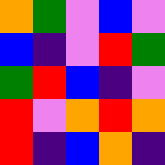[["orange", "green", "violet", "blue", "violet"], ["blue", "indigo", "violet", "red", "green"], ["green", "red", "blue", "indigo", "violet"], ["red", "violet", "orange", "red", "orange"], ["red", "indigo", "blue", "orange", "indigo"]]